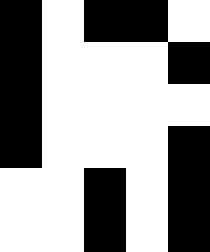[["black", "white", "black", "black", "white"], ["black", "white", "white", "white", "black"], ["black", "white", "white", "white", "white"], ["black", "white", "white", "white", "black"], ["white", "white", "black", "white", "black"], ["white", "white", "black", "white", "black"]]